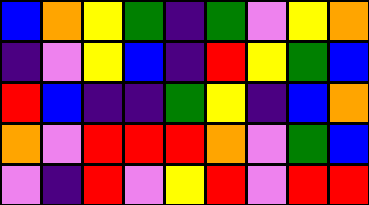[["blue", "orange", "yellow", "green", "indigo", "green", "violet", "yellow", "orange"], ["indigo", "violet", "yellow", "blue", "indigo", "red", "yellow", "green", "blue"], ["red", "blue", "indigo", "indigo", "green", "yellow", "indigo", "blue", "orange"], ["orange", "violet", "red", "red", "red", "orange", "violet", "green", "blue"], ["violet", "indigo", "red", "violet", "yellow", "red", "violet", "red", "red"]]